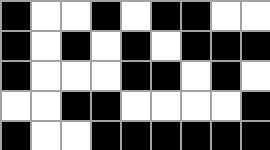[["black", "white", "white", "black", "white", "black", "black", "white", "white"], ["black", "white", "black", "white", "black", "white", "black", "black", "black"], ["black", "white", "white", "white", "black", "black", "white", "black", "white"], ["white", "white", "black", "black", "white", "white", "white", "white", "black"], ["black", "white", "white", "black", "black", "black", "black", "black", "black"]]